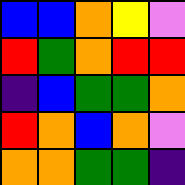[["blue", "blue", "orange", "yellow", "violet"], ["red", "green", "orange", "red", "red"], ["indigo", "blue", "green", "green", "orange"], ["red", "orange", "blue", "orange", "violet"], ["orange", "orange", "green", "green", "indigo"]]